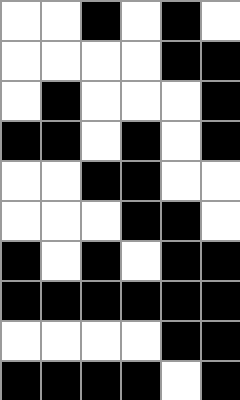[["white", "white", "black", "white", "black", "white"], ["white", "white", "white", "white", "black", "black"], ["white", "black", "white", "white", "white", "black"], ["black", "black", "white", "black", "white", "black"], ["white", "white", "black", "black", "white", "white"], ["white", "white", "white", "black", "black", "white"], ["black", "white", "black", "white", "black", "black"], ["black", "black", "black", "black", "black", "black"], ["white", "white", "white", "white", "black", "black"], ["black", "black", "black", "black", "white", "black"]]